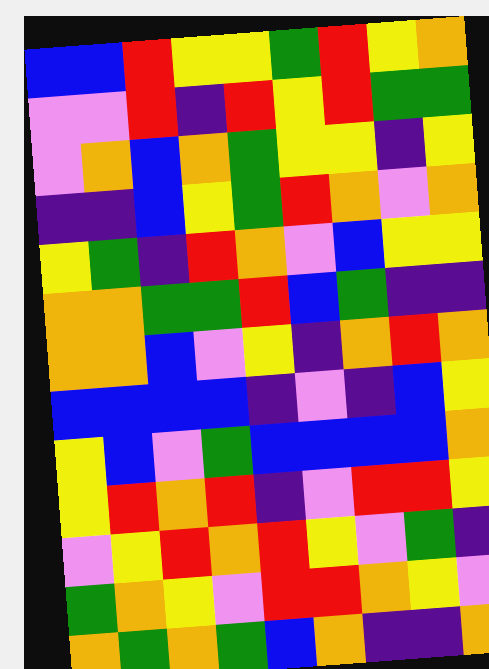[["blue", "blue", "red", "yellow", "yellow", "green", "red", "yellow", "orange"], ["violet", "violet", "red", "indigo", "red", "yellow", "red", "green", "green"], ["violet", "orange", "blue", "orange", "green", "yellow", "yellow", "indigo", "yellow"], ["indigo", "indigo", "blue", "yellow", "green", "red", "orange", "violet", "orange"], ["yellow", "green", "indigo", "red", "orange", "violet", "blue", "yellow", "yellow"], ["orange", "orange", "green", "green", "red", "blue", "green", "indigo", "indigo"], ["orange", "orange", "blue", "violet", "yellow", "indigo", "orange", "red", "orange"], ["blue", "blue", "blue", "blue", "indigo", "violet", "indigo", "blue", "yellow"], ["yellow", "blue", "violet", "green", "blue", "blue", "blue", "blue", "orange"], ["yellow", "red", "orange", "red", "indigo", "violet", "red", "red", "yellow"], ["violet", "yellow", "red", "orange", "red", "yellow", "violet", "green", "indigo"], ["green", "orange", "yellow", "violet", "red", "red", "orange", "yellow", "violet"], ["orange", "green", "orange", "green", "blue", "orange", "indigo", "indigo", "orange"]]